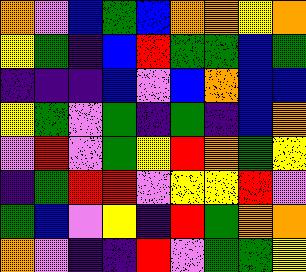[["orange", "violet", "blue", "green", "blue", "orange", "orange", "yellow", "orange"], ["yellow", "green", "indigo", "blue", "red", "green", "green", "blue", "green"], ["indigo", "indigo", "indigo", "blue", "violet", "blue", "orange", "blue", "blue"], ["yellow", "green", "violet", "green", "indigo", "green", "indigo", "blue", "orange"], ["violet", "red", "violet", "green", "yellow", "red", "orange", "green", "yellow"], ["indigo", "green", "red", "red", "violet", "yellow", "yellow", "red", "violet"], ["green", "blue", "violet", "yellow", "indigo", "red", "green", "orange", "orange"], ["orange", "violet", "indigo", "indigo", "red", "violet", "green", "green", "yellow"]]